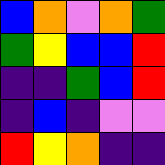[["blue", "orange", "violet", "orange", "green"], ["green", "yellow", "blue", "blue", "red"], ["indigo", "indigo", "green", "blue", "red"], ["indigo", "blue", "indigo", "violet", "violet"], ["red", "yellow", "orange", "indigo", "indigo"]]